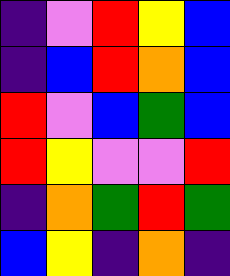[["indigo", "violet", "red", "yellow", "blue"], ["indigo", "blue", "red", "orange", "blue"], ["red", "violet", "blue", "green", "blue"], ["red", "yellow", "violet", "violet", "red"], ["indigo", "orange", "green", "red", "green"], ["blue", "yellow", "indigo", "orange", "indigo"]]